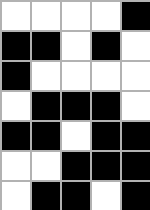[["white", "white", "white", "white", "black"], ["black", "black", "white", "black", "white"], ["black", "white", "white", "white", "white"], ["white", "black", "black", "black", "white"], ["black", "black", "white", "black", "black"], ["white", "white", "black", "black", "black"], ["white", "black", "black", "white", "black"]]